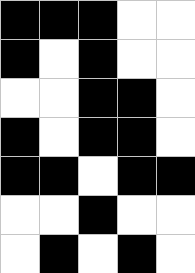[["black", "black", "black", "white", "white"], ["black", "white", "black", "white", "white"], ["white", "white", "black", "black", "white"], ["black", "white", "black", "black", "white"], ["black", "black", "white", "black", "black"], ["white", "white", "black", "white", "white"], ["white", "black", "white", "black", "white"]]